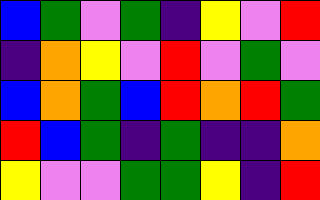[["blue", "green", "violet", "green", "indigo", "yellow", "violet", "red"], ["indigo", "orange", "yellow", "violet", "red", "violet", "green", "violet"], ["blue", "orange", "green", "blue", "red", "orange", "red", "green"], ["red", "blue", "green", "indigo", "green", "indigo", "indigo", "orange"], ["yellow", "violet", "violet", "green", "green", "yellow", "indigo", "red"]]